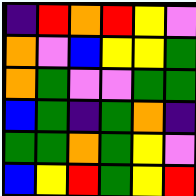[["indigo", "red", "orange", "red", "yellow", "violet"], ["orange", "violet", "blue", "yellow", "yellow", "green"], ["orange", "green", "violet", "violet", "green", "green"], ["blue", "green", "indigo", "green", "orange", "indigo"], ["green", "green", "orange", "green", "yellow", "violet"], ["blue", "yellow", "red", "green", "yellow", "red"]]